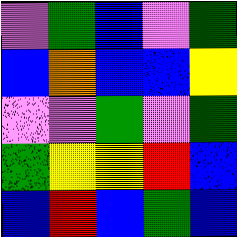[["violet", "green", "blue", "violet", "green"], ["blue", "orange", "blue", "blue", "yellow"], ["violet", "violet", "green", "violet", "green"], ["green", "yellow", "yellow", "red", "blue"], ["blue", "red", "blue", "green", "blue"]]